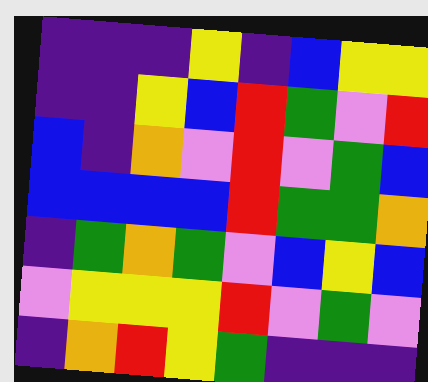[["indigo", "indigo", "indigo", "yellow", "indigo", "blue", "yellow", "yellow"], ["indigo", "indigo", "yellow", "blue", "red", "green", "violet", "red"], ["blue", "indigo", "orange", "violet", "red", "violet", "green", "blue"], ["blue", "blue", "blue", "blue", "red", "green", "green", "orange"], ["indigo", "green", "orange", "green", "violet", "blue", "yellow", "blue"], ["violet", "yellow", "yellow", "yellow", "red", "violet", "green", "violet"], ["indigo", "orange", "red", "yellow", "green", "indigo", "indigo", "indigo"]]